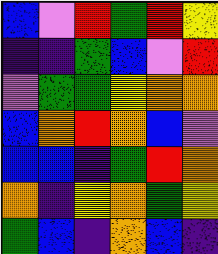[["blue", "violet", "red", "green", "red", "yellow"], ["indigo", "indigo", "green", "blue", "violet", "red"], ["violet", "green", "green", "yellow", "orange", "orange"], ["blue", "orange", "red", "orange", "blue", "violet"], ["blue", "blue", "indigo", "green", "red", "orange"], ["orange", "indigo", "yellow", "orange", "green", "yellow"], ["green", "blue", "indigo", "orange", "blue", "indigo"]]